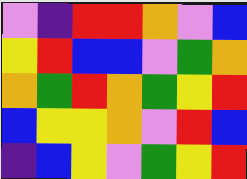[["violet", "indigo", "red", "red", "orange", "violet", "blue"], ["yellow", "red", "blue", "blue", "violet", "green", "orange"], ["orange", "green", "red", "orange", "green", "yellow", "red"], ["blue", "yellow", "yellow", "orange", "violet", "red", "blue"], ["indigo", "blue", "yellow", "violet", "green", "yellow", "red"]]